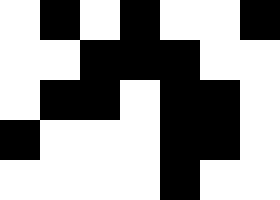[["white", "black", "white", "black", "white", "white", "black"], ["white", "white", "black", "black", "black", "white", "white"], ["white", "black", "black", "white", "black", "black", "white"], ["black", "white", "white", "white", "black", "black", "white"], ["white", "white", "white", "white", "black", "white", "white"]]